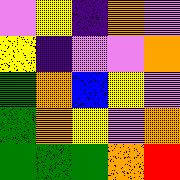[["violet", "yellow", "indigo", "orange", "violet"], ["yellow", "indigo", "violet", "violet", "orange"], ["green", "orange", "blue", "yellow", "violet"], ["green", "orange", "yellow", "violet", "orange"], ["green", "green", "green", "orange", "red"]]